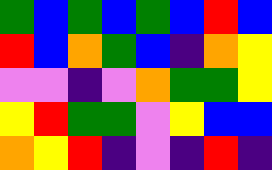[["green", "blue", "green", "blue", "green", "blue", "red", "blue"], ["red", "blue", "orange", "green", "blue", "indigo", "orange", "yellow"], ["violet", "violet", "indigo", "violet", "orange", "green", "green", "yellow"], ["yellow", "red", "green", "green", "violet", "yellow", "blue", "blue"], ["orange", "yellow", "red", "indigo", "violet", "indigo", "red", "indigo"]]